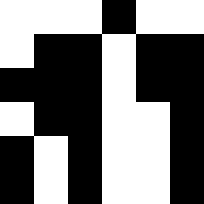[["white", "white", "white", "black", "white", "white"], ["white", "black", "black", "white", "black", "black"], ["black", "black", "black", "white", "black", "black"], ["white", "black", "black", "white", "white", "black"], ["black", "white", "black", "white", "white", "black"], ["black", "white", "black", "white", "white", "black"]]